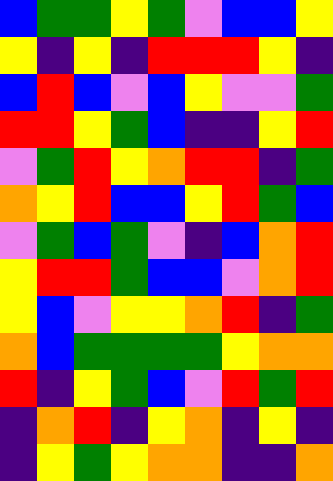[["blue", "green", "green", "yellow", "green", "violet", "blue", "blue", "yellow"], ["yellow", "indigo", "yellow", "indigo", "red", "red", "red", "yellow", "indigo"], ["blue", "red", "blue", "violet", "blue", "yellow", "violet", "violet", "green"], ["red", "red", "yellow", "green", "blue", "indigo", "indigo", "yellow", "red"], ["violet", "green", "red", "yellow", "orange", "red", "red", "indigo", "green"], ["orange", "yellow", "red", "blue", "blue", "yellow", "red", "green", "blue"], ["violet", "green", "blue", "green", "violet", "indigo", "blue", "orange", "red"], ["yellow", "red", "red", "green", "blue", "blue", "violet", "orange", "red"], ["yellow", "blue", "violet", "yellow", "yellow", "orange", "red", "indigo", "green"], ["orange", "blue", "green", "green", "green", "green", "yellow", "orange", "orange"], ["red", "indigo", "yellow", "green", "blue", "violet", "red", "green", "red"], ["indigo", "orange", "red", "indigo", "yellow", "orange", "indigo", "yellow", "indigo"], ["indigo", "yellow", "green", "yellow", "orange", "orange", "indigo", "indigo", "orange"]]